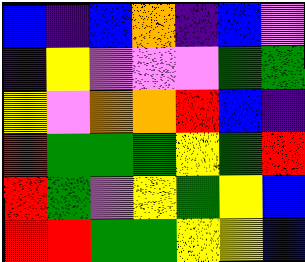[["blue", "indigo", "blue", "orange", "indigo", "blue", "violet"], ["indigo", "yellow", "violet", "violet", "violet", "green", "green"], ["yellow", "violet", "orange", "orange", "red", "blue", "indigo"], ["red", "green", "green", "green", "yellow", "green", "red"], ["red", "green", "violet", "yellow", "green", "yellow", "blue"], ["red", "red", "green", "green", "yellow", "yellow", "blue"]]